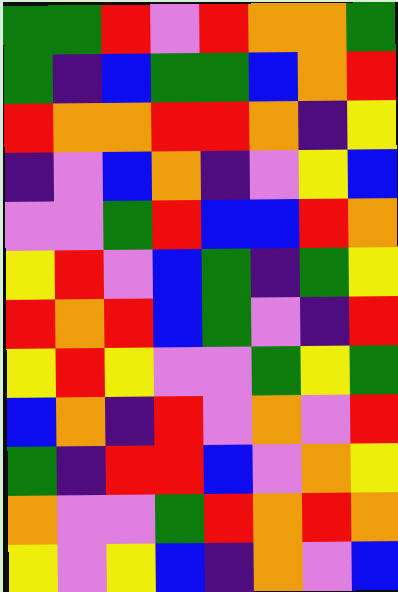[["green", "green", "red", "violet", "red", "orange", "orange", "green"], ["green", "indigo", "blue", "green", "green", "blue", "orange", "red"], ["red", "orange", "orange", "red", "red", "orange", "indigo", "yellow"], ["indigo", "violet", "blue", "orange", "indigo", "violet", "yellow", "blue"], ["violet", "violet", "green", "red", "blue", "blue", "red", "orange"], ["yellow", "red", "violet", "blue", "green", "indigo", "green", "yellow"], ["red", "orange", "red", "blue", "green", "violet", "indigo", "red"], ["yellow", "red", "yellow", "violet", "violet", "green", "yellow", "green"], ["blue", "orange", "indigo", "red", "violet", "orange", "violet", "red"], ["green", "indigo", "red", "red", "blue", "violet", "orange", "yellow"], ["orange", "violet", "violet", "green", "red", "orange", "red", "orange"], ["yellow", "violet", "yellow", "blue", "indigo", "orange", "violet", "blue"]]